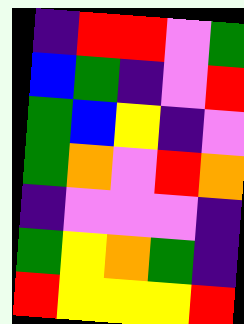[["indigo", "red", "red", "violet", "green"], ["blue", "green", "indigo", "violet", "red"], ["green", "blue", "yellow", "indigo", "violet"], ["green", "orange", "violet", "red", "orange"], ["indigo", "violet", "violet", "violet", "indigo"], ["green", "yellow", "orange", "green", "indigo"], ["red", "yellow", "yellow", "yellow", "red"]]